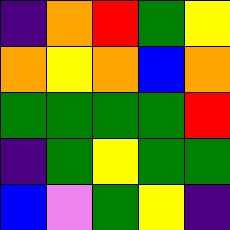[["indigo", "orange", "red", "green", "yellow"], ["orange", "yellow", "orange", "blue", "orange"], ["green", "green", "green", "green", "red"], ["indigo", "green", "yellow", "green", "green"], ["blue", "violet", "green", "yellow", "indigo"]]